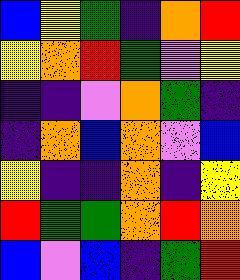[["blue", "yellow", "green", "indigo", "orange", "red"], ["yellow", "orange", "red", "green", "violet", "yellow"], ["indigo", "indigo", "violet", "orange", "green", "indigo"], ["indigo", "orange", "blue", "orange", "violet", "blue"], ["yellow", "indigo", "indigo", "orange", "indigo", "yellow"], ["red", "green", "green", "orange", "red", "orange"], ["blue", "violet", "blue", "indigo", "green", "red"]]